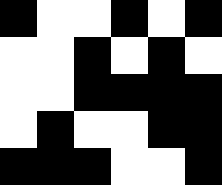[["black", "white", "white", "black", "white", "black"], ["white", "white", "black", "white", "black", "white"], ["white", "white", "black", "black", "black", "black"], ["white", "black", "white", "white", "black", "black"], ["black", "black", "black", "white", "white", "black"]]